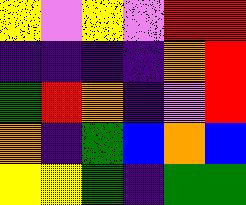[["yellow", "violet", "yellow", "violet", "red", "red"], ["indigo", "indigo", "indigo", "indigo", "orange", "red"], ["green", "red", "orange", "indigo", "violet", "red"], ["orange", "indigo", "green", "blue", "orange", "blue"], ["yellow", "yellow", "green", "indigo", "green", "green"]]